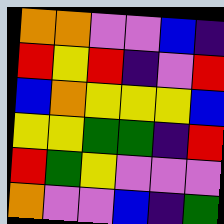[["orange", "orange", "violet", "violet", "blue", "indigo"], ["red", "yellow", "red", "indigo", "violet", "red"], ["blue", "orange", "yellow", "yellow", "yellow", "blue"], ["yellow", "yellow", "green", "green", "indigo", "red"], ["red", "green", "yellow", "violet", "violet", "violet"], ["orange", "violet", "violet", "blue", "indigo", "green"]]